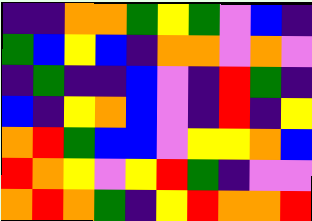[["indigo", "indigo", "orange", "orange", "green", "yellow", "green", "violet", "blue", "indigo"], ["green", "blue", "yellow", "blue", "indigo", "orange", "orange", "violet", "orange", "violet"], ["indigo", "green", "indigo", "indigo", "blue", "violet", "indigo", "red", "green", "indigo"], ["blue", "indigo", "yellow", "orange", "blue", "violet", "indigo", "red", "indigo", "yellow"], ["orange", "red", "green", "blue", "blue", "violet", "yellow", "yellow", "orange", "blue"], ["red", "orange", "yellow", "violet", "yellow", "red", "green", "indigo", "violet", "violet"], ["orange", "red", "orange", "green", "indigo", "yellow", "red", "orange", "orange", "red"]]